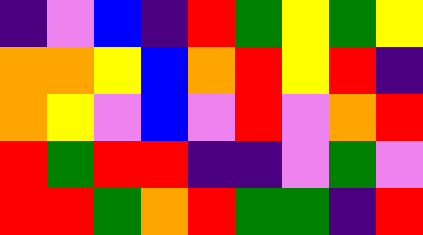[["indigo", "violet", "blue", "indigo", "red", "green", "yellow", "green", "yellow"], ["orange", "orange", "yellow", "blue", "orange", "red", "yellow", "red", "indigo"], ["orange", "yellow", "violet", "blue", "violet", "red", "violet", "orange", "red"], ["red", "green", "red", "red", "indigo", "indigo", "violet", "green", "violet"], ["red", "red", "green", "orange", "red", "green", "green", "indigo", "red"]]